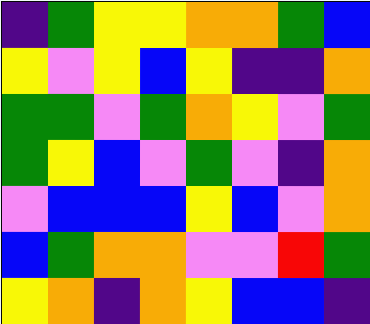[["indigo", "green", "yellow", "yellow", "orange", "orange", "green", "blue"], ["yellow", "violet", "yellow", "blue", "yellow", "indigo", "indigo", "orange"], ["green", "green", "violet", "green", "orange", "yellow", "violet", "green"], ["green", "yellow", "blue", "violet", "green", "violet", "indigo", "orange"], ["violet", "blue", "blue", "blue", "yellow", "blue", "violet", "orange"], ["blue", "green", "orange", "orange", "violet", "violet", "red", "green"], ["yellow", "orange", "indigo", "orange", "yellow", "blue", "blue", "indigo"]]